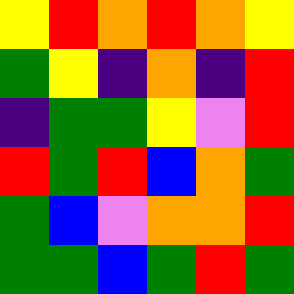[["yellow", "red", "orange", "red", "orange", "yellow"], ["green", "yellow", "indigo", "orange", "indigo", "red"], ["indigo", "green", "green", "yellow", "violet", "red"], ["red", "green", "red", "blue", "orange", "green"], ["green", "blue", "violet", "orange", "orange", "red"], ["green", "green", "blue", "green", "red", "green"]]